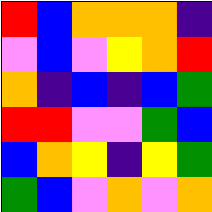[["red", "blue", "orange", "orange", "orange", "indigo"], ["violet", "blue", "violet", "yellow", "orange", "red"], ["orange", "indigo", "blue", "indigo", "blue", "green"], ["red", "red", "violet", "violet", "green", "blue"], ["blue", "orange", "yellow", "indigo", "yellow", "green"], ["green", "blue", "violet", "orange", "violet", "orange"]]